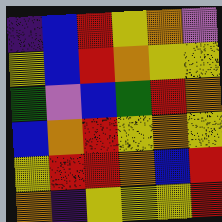[["indigo", "blue", "red", "yellow", "orange", "violet"], ["yellow", "blue", "red", "orange", "yellow", "yellow"], ["green", "violet", "blue", "green", "red", "orange"], ["blue", "orange", "red", "yellow", "orange", "yellow"], ["yellow", "red", "red", "orange", "blue", "red"], ["orange", "indigo", "yellow", "yellow", "yellow", "red"]]